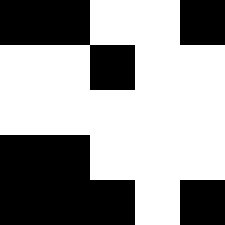[["black", "black", "white", "white", "black"], ["white", "white", "black", "white", "white"], ["white", "white", "white", "white", "white"], ["black", "black", "white", "white", "white"], ["black", "black", "black", "white", "black"]]